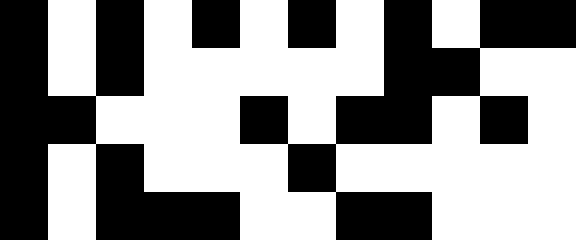[["black", "white", "black", "white", "black", "white", "black", "white", "black", "white", "black", "black"], ["black", "white", "black", "white", "white", "white", "white", "white", "black", "black", "white", "white"], ["black", "black", "white", "white", "white", "black", "white", "black", "black", "white", "black", "white"], ["black", "white", "black", "white", "white", "white", "black", "white", "white", "white", "white", "white"], ["black", "white", "black", "black", "black", "white", "white", "black", "black", "white", "white", "white"]]